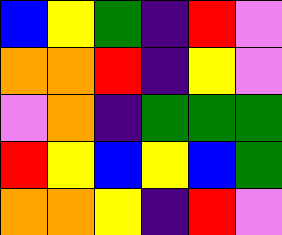[["blue", "yellow", "green", "indigo", "red", "violet"], ["orange", "orange", "red", "indigo", "yellow", "violet"], ["violet", "orange", "indigo", "green", "green", "green"], ["red", "yellow", "blue", "yellow", "blue", "green"], ["orange", "orange", "yellow", "indigo", "red", "violet"]]